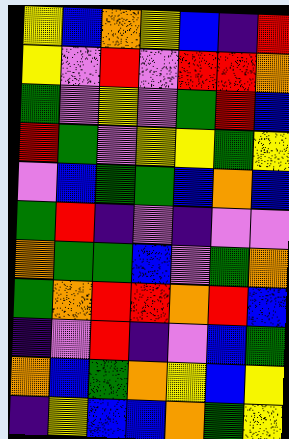[["yellow", "blue", "orange", "yellow", "blue", "indigo", "red"], ["yellow", "violet", "red", "violet", "red", "red", "orange"], ["green", "violet", "yellow", "violet", "green", "red", "blue"], ["red", "green", "violet", "yellow", "yellow", "green", "yellow"], ["violet", "blue", "green", "green", "blue", "orange", "blue"], ["green", "red", "indigo", "violet", "indigo", "violet", "violet"], ["orange", "green", "green", "blue", "violet", "green", "orange"], ["green", "orange", "red", "red", "orange", "red", "blue"], ["indigo", "violet", "red", "indigo", "violet", "blue", "green"], ["orange", "blue", "green", "orange", "yellow", "blue", "yellow"], ["indigo", "yellow", "blue", "blue", "orange", "green", "yellow"]]